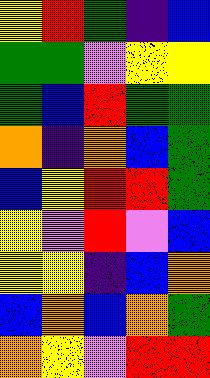[["yellow", "red", "green", "indigo", "blue"], ["green", "green", "violet", "yellow", "yellow"], ["green", "blue", "red", "green", "green"], ["orange", "indigo", "orange", "blue", "green"], ["blue", "yellow", "red", "red", "green"], ["yellow", "violet", "red", "violet", "blue"], ["yellow", "yellow", "indigo", "blue", "orange"], ["blue", "orange", "blue", "orange", "green"], ["orange", "yellow", "violet", "red", "red"]]